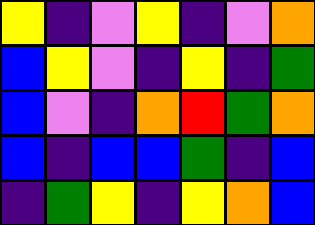[["yellow", "indigo", "violet", "yellow", "indigo", "violet", "orange"], ["blue", "yellow", "violet", "indigo", "yellow", "indigo", "green"], ["blue", "violet", "indigo", "orange", "red", "green", "orange"], ["blue", "indigo", "blue", "blue", "green", "indigo", "blue"], ["indigo", "green", "yellow", "indigo", "yellow", "orange", "blue"]]